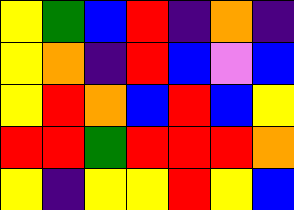[["yellow", "green", "blue", "red", "indigo", "orange", "indigo"], ["yellow", "orange", "indigo", "red", "blue", "violet", "blue"], ["yellow", "red", "orange", "blue", "red", "blue", "yellow"], ["red", "red", "green", "red", "red", "red", "orange"], ["yellow", "indigo", "yellow", "yellow", "red", "yellow", "blue"]]